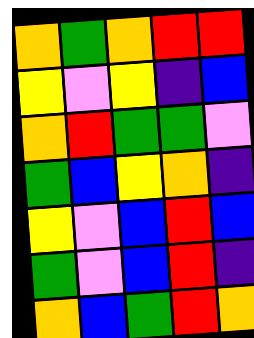[["orange", "green", "orange", "red", "red"], ["yellow", "violet", "yellow", "indigo", "blue"], ["orange", "red", "green", "green", "violet"], ["green", "blue", "yellow", "orange", "indigo"], ["yellow", "violet", "blue", "red", "blue"], ["green", "violet", "blue", "red", "indigo"], ["orange", "blue", "green", "red", "orange"]]